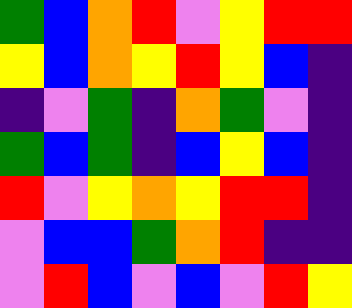[["green", "blue", "orange", "red", "violet", "yellow", "red", "red"], ["yellow", "blue", "orange", "yellow", "red", "yellow", "blue", "indigo"], ["indigo", "violet", "green", "indigo", "orange", "green", "violet", "indigo"], ["green", "blue", "green", "indigo", "blue", "yellow", "blue", "indigo"], ["red", "violet", "yellow", "orange", "yellow", "red", "red", "indigo"], ["violet", "blue", "blue", "green", "orange", "red", "indigo", "indigo"], ["violet", "red", "blue", "violet", "blue", "violet", "red", "yellow"]]